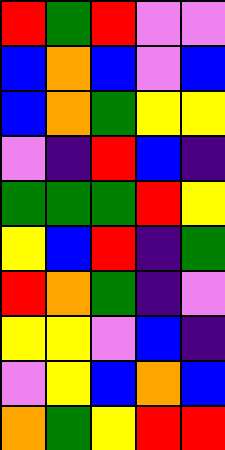[["red", "green", "red", "violet", "violet"], ["blue", "orange", "blue", "violet", "blue"], ["blue", "orange", "green", "yellow", "yellow"], ["violet", "indigo", "red", "blue", "indigo"], ["green", "green", "green", "red", "yellow"], ["yellow", "blue", "red", "indigo", "green"], ["red", "orange", "green", "indigo", "violet"], ["yellow", "yellow", "violet", "blue", "indigo"], ["violet", "yellow", "blue", "orange", "blue"], ["orange", "green", "yellow", "red", "red"]]